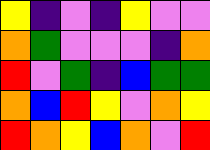[["yellow", "indigo", "violet", "indigo", "yellow", "violet", "violet"], ["orange", "green", "violet", "violet", "violet", "indigo", "orange"], ["red", "violet", "green", "indigo", "blue", "green", "green"], ["orange", "blue", "red", "yellow", "violet", "orange", "yellow"], ["red", "orange", "yellow", "blue", "orange", "violet", "red"]]